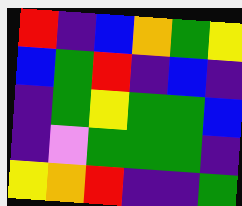[["red", "indigo", "blue", "orange", "green", "yellow"], ["blue", "green", "red", "indigo", "blue", "indigo"], ["indigo", "green", "yellow", "green", "green", "blue"], ["indigo", "violet", "green", "green", "green", "indigo"], ["yellow", "orange", "red", "indigo", "indigo", "green"]]